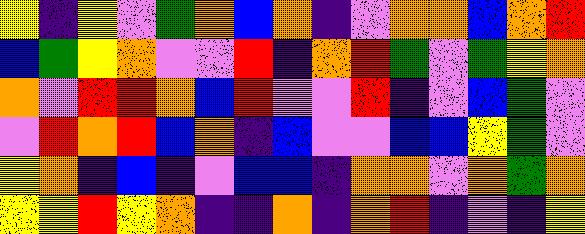[["yellow", "indigo", "yellow", "violet", "green", "orange", "blue", "orange", "indigo", "violet", "orange", "orange", "blue", "orange", "red"], ["blue", "green", "yellow", "orange", "violet", "violet", "red", "indigo", "orange", "red", "green", "violet", "green", "yellow", "orange"], ["orange", "violet", "red", "red", "orange", "blue", "red", "violet", "violet", "red", "indigo", "violet", "blue", "green", "violet"], ["violet", "red", "orange", "red", "blue", "orange", "indigo", "blue", "violet", "violet", "blue", "blue", "yellow", "green", "violet"], ["yellow", "orange", "indigo", "blue", "indigo", "violet", "blue", "blue", "indigo", "orange", "orange", "violet", "orange", "green", "orange"], ["yellow", "yellow", "red", "yellow", "orange", "indigo", "indigo", "orange", "indigo", "orange", "red", "indigo", "violet", "indigo", "yellow"]]